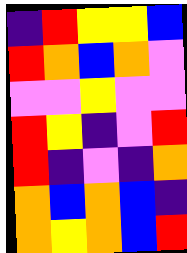[["indigo", "red", "yellow", "yellow", "blue"], ["red", "orange", "blue", "orange", "violet"], ["violet", "violet", "yellow", "violet", "violet"], ["red", "yellow", "indigo", "violet", "red"], ["red", "indigo", "violet", "indigo", "orange"], ["orange", "blue", "orange", "blue", "indigo"], ["orange", "yellow", "orange", "blue", "red"]]